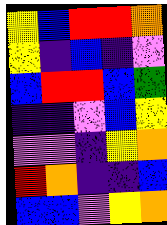[["yellow", "blue", "red", "red", "orange"], ["yellow", "indigo", "blue", "indigo", "violet"], ["blue", "red", "red", "blue", "green"], ["indigo", "indigo", "violet", "blue", "yellow"], ["violet", "violet", "indigo", "yellow", "orange"], ["red", "orange", "indigo", "indigo", "blue"], ["blue", "blue", "violet", "yellow", "orange"]]